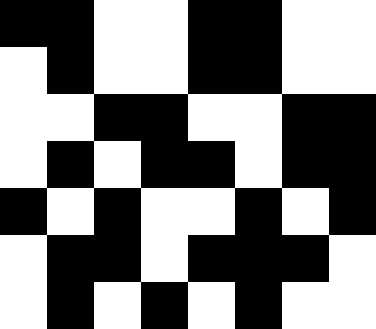[["black", "black", "white", "white", "black", "black", "white", "white"], ["white", "black", "white", "white", "black", "black", "white", "white"], ["white", "white", "black", "black", "white", "white", "black", "black"], ["white", "black", "white", "black", "black", "white", "black", "black"], ["black", "white", "black", "white", "white", "black", "white", "black"], ["white", "black", "black", "white", "black", "black", "black", "white"], ["white", "black", "white", "black", "white", "black", "white", "white"]]